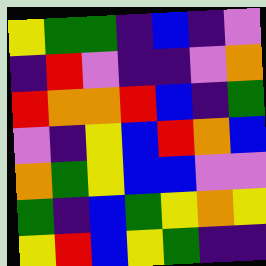[["yellow", "green", "green", "indigo", "blue", "indigo", "violet"], ["indigo", "red", "violet", "indigo", "indigo", "violet", "orange"], ["red", "orange", "orange", "red", "blue", "indigo", "green"], ["violet", "indigo", "yellow", "blue", "red", "orange", "blue"], ["orange", "green", "yellow", "blue", "blue", "violet", "violet"], ["green", "indigo", "blue", "green", "yellow", "orange", "yellow"], ["yellow", "red", "blue", "yellow", "green", "indigo", "indigo"]]